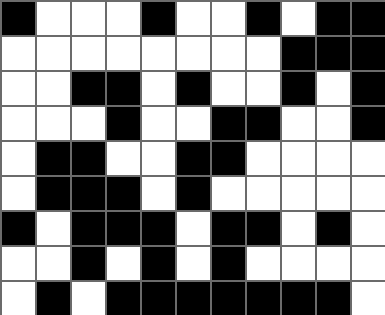[["black", "white", "white", "white", "black", "white", "white", "black", "white", "black", "black"], ["white", "white", "white", "white", "white", "white", "white", "white", "black", "black", "black"], ["white", "white", "black", "black", "white", "black", "white", "white", "black", "white", "black"], ["white", "white", "white", "black", "white", "white", "black", "black", "white", "white", "black"], ["white", "black", "black", "white", "white", "black", "black", "white", "white", "white", "white"], ["white", "black", "black", "black", "white", "black", "white", "white", "white", "white", "white"], ["black", "white", "black", "black", "black", "white", "black", "black", "white", "black", "white"], ["white", "white", "black", "white", "black", "white", "black", "white", "white", "white", "white"], ["white", "black", "white", "black", "black", "black", "black", "black", "black", "black", "white"]]